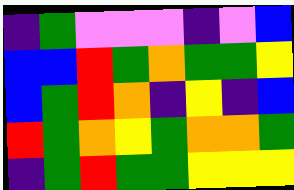[["indigo", "green", "violet", "violet", "violet", "indigo", "violet", "blue"], ["blue", "blue", "red", "green", "orange", "green", "green", "yellow"], ["blue", "green", "red", "orange", "indigo", "yellow", "indigo", "blue"], ["red", "green", "orange", "yellow", "green", "orange", "orange", "green"], ["indigo", "green", "red", "green", "green", "yellow", "yellow", "yellow"]]